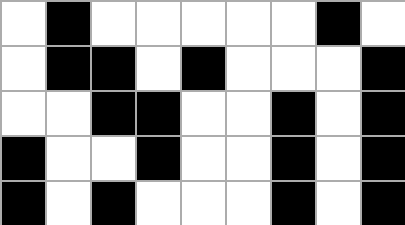[["white", "black", "white", "white", "white", "white", "white", "black", "white"], ["white", "black", "black", "white", "black", "white", "white", "white", "black"], ["white", "white", "black", "black", "white", "white", "black", "white", "black"], ["black", "white", "white", "black", "white", "white", "black", "white", "black"], ["black", "white", "black", "white", "white", "white", "black", "white", "black"]]